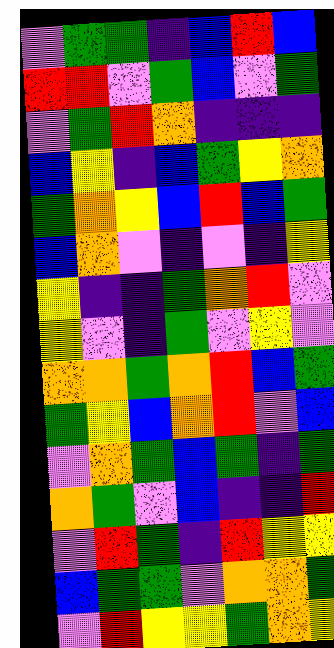[["violet", "green", "green", "indigo", "blue", "red", "blue"], ["red", "red", "violet", "green", "blue", "violet", "green"], ["violet", "green", "red", "orange", "indigo", "indigo", "indigo"], ["blue", "yellow", "indigo", "blue", "green", "yellow", "orange"], ["green", "orange", "yellow", "blue", "red", "blue", "green"], ["blue", "orange", "violet", "indigo", "violet", "indigo", "yellow"], ["yellow", "indigo", "indigo", "green", "orange", "red", "violet"], ["yellow", "violet", "indigo", "green", "violet", "yellow", "violet"], ["orange", "orange", "green", "orange", "red", "blue", "green"], ["green", "yellow", "blue", "orange", "red", "violet", "blue"], ["violet", "orange", "green", "blue", "green", "indigo", "green"], ["orange", "green", "violet", "blue", "indigo", "indigo", "red"], ["violet", "red", "green", "indigo", "red", "yellow", "yellow"], ["blue", "green", "green", "violet", "orange", "orange", "green"], ["violet", "red", "yellow", "yellow", "green", "orange", "yellow"]]